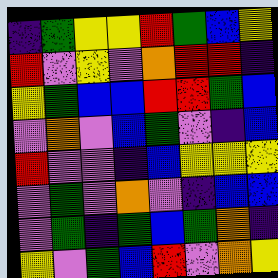[["indigo", "green", "yellow", "yellow", "red", "green", "blue", "yellow"], ["red", "violet", "yellow", "violet", "orange", "red", "red", "indigo"], ["yellow", "green", "blue", "blue", "red", "red", "green", "blue"], ["violet", "orange", "violet", "blue", "green", "violet", "indigo", "blue"], ["red", "violet", "violet", "indigo", "blue", "yellow", "yellow", "yellow"], ["violet", "green", "violet", "orange", "violet", "indigo", "blue", "blue"], ["violet", "green", "indigo", "green", "blue", "green", "orange", "indigo"], ["yellow", "violet", "green", "blue", "red", "violet", "orange", "yellow"]]